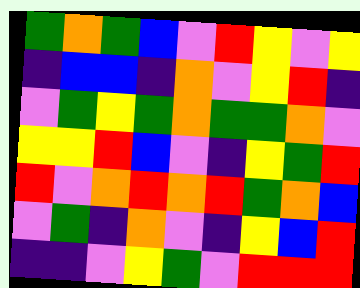[["green", "orange", "green", "blue", "violet", "red", "yellow", "violet", "yellow"], ["indigo", "blue", "blue", "indigo", "orange", "violet", "yellow", "red", "indigo"], ["violet", "green", "yellow", "green", "orange", "green", "green", "orange", "violet"], ["yellow", "yellow", "red", "blue", "violet", "indigo", "yellow", "green", "red"], ["red", "violet", "orange", "red", "orange", "red", "green", "orange", "blue"], ["violet", "green", "indigo", "orange", "violet", "indigo", "yellow", "blue", "red"], ["indigo", "indigo", "violet", "yellow", "green", "violet", "red", "red", "red"]]